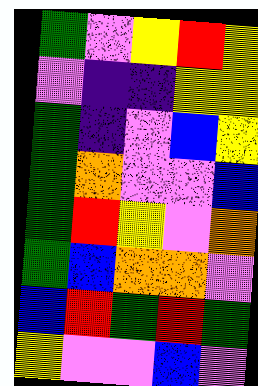[["green", "violet", "yellow", "red", "yellow"], ["violet", "indigo", "indigo", "yellow", "yellow"], ["green", "indigo", "violet", "blue", "yellow"], ["green", "orange", "violet", "violet", "blue"], ["green", "red", "yellow", "violet", "orange"], ["green", "blue", "orange", "orange", "violet"], ["blue", "red", "green", "red", "green"], ["yellow", "violet", "violet", "blue", "violet"]]